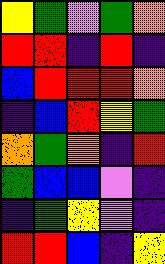[["yellow", "green", "violet", "green", "orange"], ["red", "red", "indigo", "red", "indigo"], ["blue", "red", "red", "red", "orange"], ["indigo", "blue", "red", "yellow", "green"], ["orange", "green", "orange", "indigo", "red"], ["green", "blue", "blue", "violet", "indigo"], ["indigo", "green", "yellow", "violet", "indigo"], ["red", "red", "blue", "indigo", "yellow"]]